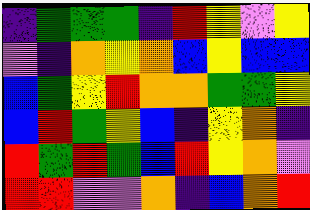[["indigo", "green", "green", "green", "indigo", "red", "yellow", "violet", "yellow"], ["violet", "indigo", "orange", "yellow", "orange", "blue", "yellow", "blue", "blue"], ["blue", "green", "yellow", "red", "orange", "orange", "green", "green", "yellow"], ["blue", "red", "green", "yellow", "blue", "indigo", "yellow", "orange", "indigo"], ["red", "green", "red", "green", "blue", "red", "yellow", "orange", "violet"], ["red", "red", "violet", "violet", "orange", "indigo", "blue", "orange", "red"]]